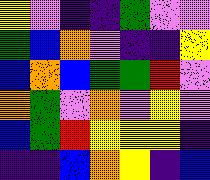[["yellow", "violet", "indigo", "indigo", "green", "violet", "violet"], ["green", "blue", "orange", "violet", "indigo", "indigo", "yellow"], ["blue", "orange", "blue", "green", "green", "red", "violet"], ["orange", "green", "violet", "orange", "violet", "yellow", "violet"], ["blue", "green", "red", "yellow", "yellow", "yellow", "indigo"], ["indigo", "indigo", "blue", "orange", "yellow", "indigo", "blue"]]